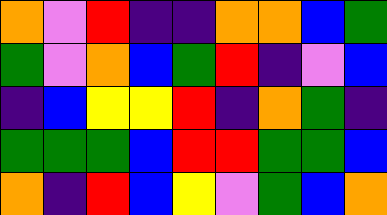[["orange", "violet", "red", "indigo", "indigo", "orange", "orange", "blue", "green"], ["green", "violet", "orange", "blue", "green", "red", "indigo", "violet", "blue"], ["indigo", "blue", "yellow", "yellow", "red", "indigo", "orange", "green", "indigo"], ["green", "green", "green", "blue", "red", "red", "green", "green", "blue"], ["orange", "indigo", "red", "blue", "yellow", "violet", "green", "blue", "orange"]]